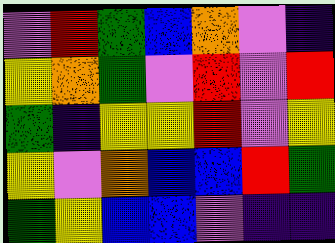[["violet", "red", "green", "blue", "orange", "violet", "indigo"], ["yellow", "orange", "green", "violet", "red", "violet", "red"], ["green", "indigo", "yellow", "yellow", "red", "violet", "yellow"], ["yellow", "violet", "orange", "blue", "blue", "red", "green"], ["green", "yellow", "blue", "blue", "violet", "indigo", "indigo"]]